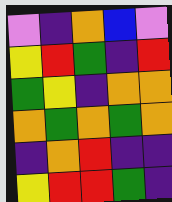[["violet", "indigo", "orange", "blue", "violet"], ["yellow", "red", "green", "indigo", "red"], ["green", "yellow", "indigo", "orange", "orange"], ["orange", "green", "orange", "green", "orange"], ["indigo", "orange", "red", "indigo", "indigo"], ["yellow", "red", "red", "green", "indigo"]]